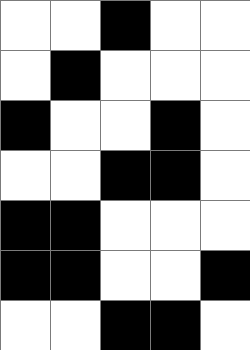[["white", "white", "black", "white", "white"], ["white", "black", "white", "white", "white"], ["black", "white", "white", "black", "white"], ["white", "white", "black", "black", "white"], ["black", "black", "white", "white", "white"], ["black", "black", "white", "white", "black"], ["white", "white", "black", "black", "white"]]